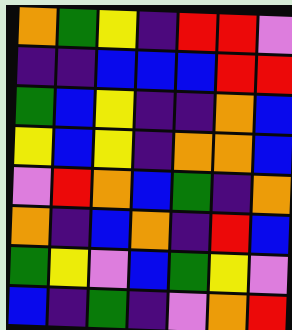[["orange", "green", "yellow", "indigo", "red", "red", "violet"], ["indigo", "indigo", "blue", "blue", "blue", "red", "red"], ["green", "blue", "yellow", "indigo", "indigo", "orange", "blue"], ["yellow", "blue", "yellow", "indigo", "orange", "orange", "blue"], ["violet", "red", "orange", "blue", "green", "indigo", "orange"], ["orange", "indigo", "blue", "orange", "indigo", "red", "blue"], ["green", "yellow", "violet", "blue", "green", "yellow", "violet"], ["blue", "indigo", "green", "indigo", "violet", "orange", "red"]]